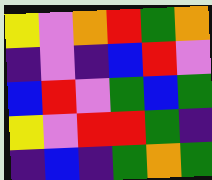[["yellow", "violet", "orange", "red", "green", "orange"], ["indigo", "violet", "indigo", "blue", "red", "violet"], ["blue", "red", "violet", "green", "blue", "green"], ["yellow", "violet", "red", "red", "green", "indigo"], ["indigo", "blue", "indigo", "green", "orange", "green"]]